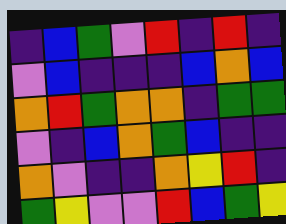[["indigo", "blue", "green", "violet", "red", "indigo", "red", "indigo"], ["violet", "blue", "indigo", "indigo", "indigo", "blue", "orange", "blue"], ["orange", "red", "green", "orange", "orange", "indigo", "green", "green"], ["violet", "indigo", "blue", "orange", "green", "blue", "indigo", "indigo"], ["orange", "violet", "indigo", "indigo", "orange", "yellow", "red", "indigo"], ["green", "yellow", "violet", "violet", "red", "blue", "green", "yellow"]]